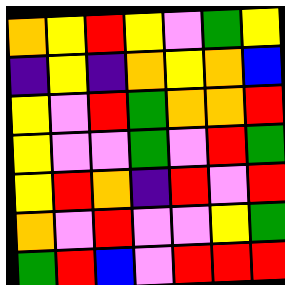[["orange", "yellow", "red", "yellow", "violet", "green", "yellow"], ["indigo", "yellow", "indigo", "orange", "yellow", "orange", "blue"], ["yellow", "violet", "red", "green", "orange", "orange", "red"], ["yellow", "violet", "violet", "green", "violet", "red", "green"], ["yellow", "red", "orange", "indigo", "red", "violet", "red"], ["orange", "violet", "red", "violet", "violet", "yellow", "green"], ["green", "red", "blue", "violet", "red", "red", "red"]]